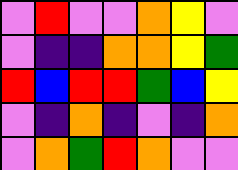[["violet", "red", "violet", "violet", "orange", "yellow", "violet"], ["violet", "indigo", "indigo", "orange", "orange", "yellow", "green"], ["red", "blue", "red", "red", "green", "blue", "yellow"], ["violet", "indigo", "orange", "indigo", "violet", "indigo", "orange"], ["violet", "orange", "green", "red", "orange", "violet", "violet"]]